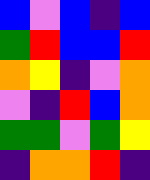[["blue", "violet", "blue", "indigo", "blue"], ["green", "red", "blue", "blue", "red"], ["orange", "yellow", "indigo", "violet", "orange"], ["violet", "indigo", "red", "blue", "orange"], ["green", "green", "violet", "green", "yellow"], ["indigo", "orange", "orange", "red", "indigo"]]